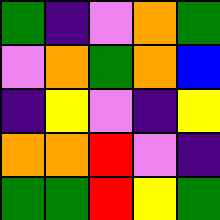[["green", "indigo", "violet", "orange", "green"], ["violet", "orange", "green", "orange", "blue"], ["indigo", "yellow", "violet", "indigo", "yellow"], ["orange", "orange", "red", "violet", "indigo"], ["green", "green", "red", "yellow", "green"]]